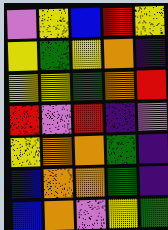[["violet", "yellow", "blue", "red", "yellow"], ["yellow", "green", "yellow", "orange", "indigo"], ["yellow", "yellow", "green", "orange", "red"], ["red", "violet", "red", "indigo", "violet"], ["yellow", "orange", "orange", "green", "indigo"], ["blue", "orange", "orange", "green", "indigo"], ["blue", "orange", "violet", "yellow", "green"]]